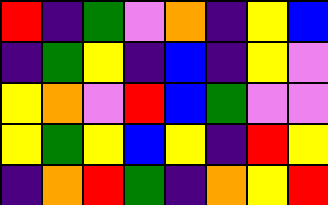[["red", "indigo", "green", "violet", "orange", "indigo", "yellow", "blue"], ["indigo", "green", "yellow", "indigo", "blue", "indigo", "yellow", "violet"], ["yellow", "orange", "violet", "red", "blue", "green", "violet", "violet"], ["yellow", "green", "yellow", "blue", "yellow", "indigo", "red", "yellow"], ["indigo", "orange", "red", "green", "indigo", "orange", "yellow", "red"]]